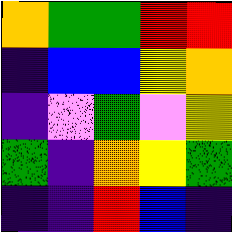[["orange", "green", "green", "red", "red"], ["indigo", "blue", "blue", "yellow", "orange"], ["indigo", "violet", "green", "violet", "yellow"], ["green", "indigo", "orange", "yellow", "green"], ["indigo", "indigo", "red", "blue", "indigo"]]